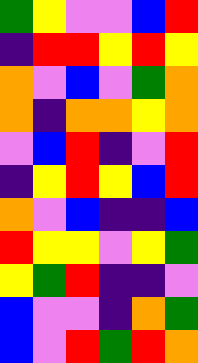[["green", "yellow", "violet", "violet", "blue", "red"], ["indigo", "red", "red", "yellow", "red", "yellow"], ["orange", "violet", "blue", "violet", "green", "orange"], ["orange", "indigo", "orange", "orange", "yellow", "orange"], ["violet", "blue", "red", "indigo", "violet", "red"], ["indigo", "yellow", "red", "yellow", "blue", "red"], ["orange", "violet", "blue", "indigo", "indigo", "blue"], ["red", "yellow", "yellow", "violet", "yellow", "green"], ["yellow", "green", "red", "indigo", "indigo", "violet"], ["blue", "violet", "violet", "indigo", "orange", "green"], ["blue", "violet", "red", "green", "red", "orange"]]